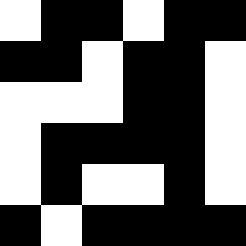[["white", "black", "black", "white", "black", "black"], ["black", "black", "white", "black", "black", "white"], ["white", "white", "white", "black", "black", "white"], ["white", "black", "black", "black", "black", "white"], ["white", "black", "white", "white", "black", "white"], ["black", "white", "black", "black", "black", "black"]]